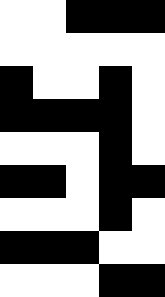[["white", "white", "black", "black", "black"], ["white", "white", "white", "white", "white"], ["black", "white", "white", "black", "white"], ["black", "black", "black", "black", "white"], ["white", "white", "white", "black", "white"], ["black", "black", "white", "black", "black"], ["white", "white", "white", "black", "white"], ["black", "black", "black", "white", "white"], ["white", "white", "white", "black", "black"]]